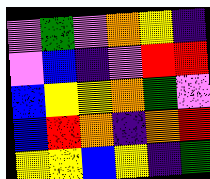[["violet", "green", "violet", "orange", "yellow", "indigo"], ["violet", "blue", "indigo", "violet", "red", "red"], ["blue", "yellow", "yellow", "orange", "green", "violet"], ["blue", "red", "orange", "indigo", "orange", "red"], ["yellow", "yellow", "blue", "yellow", "indigo", "green"]]